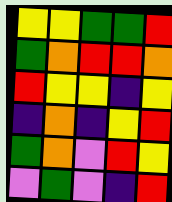[["yellow", "yellow", "green", "green", "red"], ["green", "orange", "red", "red", "orange"], ["red", "yellow", "yellow", "indigo", "yellow"], ["indigo", "orange", "indigo", "yellow", "red"], ["green", "orange", "violet", "red", "yellow"], ["violet", "green", "violet", "indigo", "red"]]